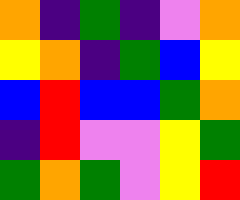[["orange", "indigo", "green", "indigo", "violet", "orange"], ["yellow", "orange", "indigo", "green", "blue", "yellow"], ["blue", "red", "blue", "blue", "green", "orange"], ["indigo", "red", "violet", "violet", "yellow", "green"], ["green", "orange", "green", "violet", "yellow", "red"]]